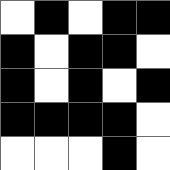[["white", "black", "white", "black", "black"], ["black", "white", "black", "black", "white"], ["black", "white", "black", "white", "black"], ["black", "black", "black", "black", "white"], ["white", "white", "white", "black", "white"]]